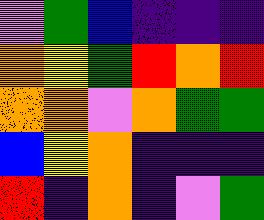[["violet", "green", "blue", "indigo", "indigo", "indigo"], ["orange", "yellow", "green", "red", "orange", "red"], ["orange", "orange", "violet", "orange", "green", "green"], ["blue", "yellow", "orange", "indigo", "indigo", "indigo"], ["red", "indigo", "orange", "indigo", "violet", "green"]]